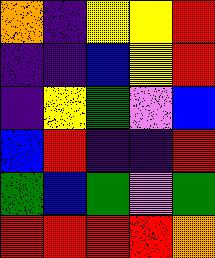[["orange", "indigo", "yellow", "yellow", "red"], ["indigo", "indigo", "blue", "yellow", "red"], ["indigo", "yellow", "green", "violet", "blue"], ["blue", "red", "indigo", "indigo", "red"], ["green", "blue", "green", "violet", "green"], ["red", "red", "red", "red", "orange"]]